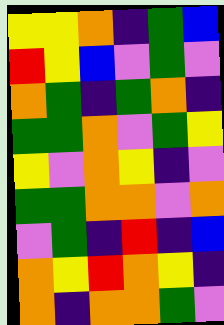[["yellow", "yellow", "orange", "indigo", "green", "blue"], ["red", "yellow", "blue", "violet", "green", "violet"], ["orange", "green", "indigo", "green", "orange", "indigo"], ["green", "green", "orange", "violet", "green", "yellow"], ["yellow", "violet", "orange", "yellow", "indigo", "violet"], ["green", "green", "orange", "orange", "violet", "orange"], ["violet", "green", "indigo", "red", "indigo", "blue"], ["orange", "yellow", "red", "orange", "yellow", "indigo"], ["orange", "indigo", "orange", "orange", "green", "violet"]]